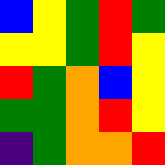[["blue", "yellow", "green", "red", "green"], ["yellow", "yellow", "green", "red", "yellow"], ["red", "green", "orange", "blue", "yellow"], ["green", "green", "orange", "red", "yellow"], ["indigo", "green", "orange", "orange", "red"]]